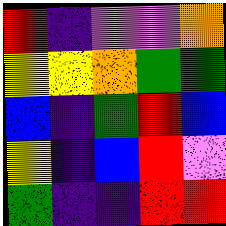[["red", "indigo", "violet", "violet", "orange"], ["yellow", "yellow", "orange", "green", "green"], ["blue", "indigo", "green", "red", "blue"], ["yellow", "indigo", "blue", "red", "violet"], ["green", "indigo", "indigo", "red", "red"]]